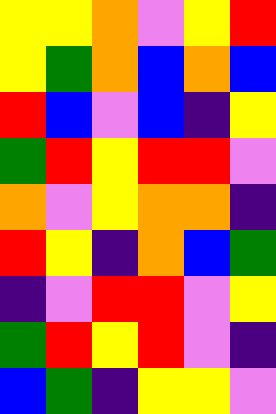[["yellow", "yellow", "orange", "violet", "yellow", "red"], ["yellow", "green", "orange", "blue", "orange", "blue"], ["red", "blue", "violet", "blue", "indigo", "yellow"], ["green", "red", "yellow", "red", "red", "violet"], ["orange", "violet", "yellow", "orange", "orange", "indigo"], ["red", "yellow", "indigo", "orange", "blue", "green"], ["indigo", "violet", "red", "red", "violet", "yellow"], ["green", "red", "yellow", "red", "violet", "indigo"], ["blue", "green", "indigo", "yellow", "yellow", "violet"]]